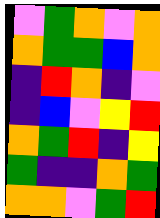[["violet", "green", "orange", "violet", "orange"], ["orange", "green", "green", "blue", "orange"], ["indigo", "red", "orange", "indigo", "violet"], ["indigo", "blue", "violet", "yellow", "red"], ["orange", "green", "red", "indigo", "yellow"], ["green", "indigo", "indigo", "orange", "green"], ["orange", "orange", "violet", "green", "red"]]